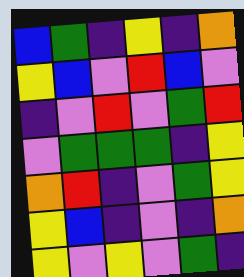[["blue", "green", "indigo", "yellow", "indigo", "orange"], ["yellow", "blue", "violet", "red", "blue", "violet"], ["indigo", "violet", "red", "violet", "green", "red"], ["violet", "green", "green", "green", "indigo", "yellow"], ["orange", "red", "indigo", "violet", "green", "yellow"], ["yellow", "blue", "indigo", "violet", "indigo", "orange"], ["yellow", "violet", "yellow", "violet", "green", "indigo"]]